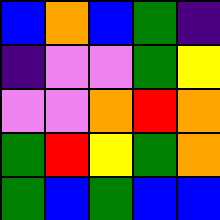[["blue", "orange", "blue", "green", "indigo"], ["indigo", "violet", "violet", "green", "yellow"], ["violet", "violet", "orange", "red", "orange"], ["green", "red", "yellow", "green", "orange"], ["green", "blue", "green", "blue", "blue"]]